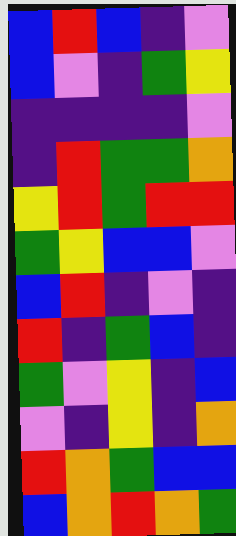[["blue", "red", "blue", "indigo", "violet"], ["blue", "violet", "indigo", "green", "yellow"], ["indigo", "indigo", "indigo", "indigo", "violet"], ["indigo", "red", "green", "green", "orange"], ["yellow", "red", "green", "red", "red"], ["green", "yellow", "blue", "blue", "violet"], ["blue", "red", "indigo", "violet", "indigo"], ["red", "indigo", "green", "blue", "indigo"], ["green", "violet", "yellow", "indigo", "blue"], ["violet", "indigo", "yellow", "indigo", "orange"], ["red", "orange", "green", "blue", "blue"], ["blue", "orange", "red", "orange", "green"]]